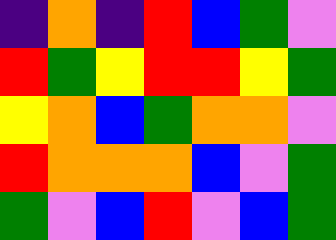[["indigo", "orange", "indigo", "red", "blue", "green", "violet"], ["red", "green", "yellow", "red", "red", "yellow", "green"], ["yellow", "orange", "blue", "green", "orange", "orange", "violet"], ["red", "orange", "orange", "orange", "blue", "violet", "green"], ["green", "violet", "blue", "red", "violet", "blue", "green"]]